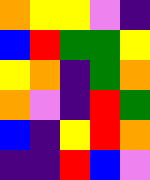[["orange", "yellow", "yellow", "violet", "indigo"], ["blue", "red", "green", "green", "yellow"], ["yellow", "orange", "indigo", "green", "orange"], ["orange", "violet", "indigo", "red", "green"], ["blue", "indigo", "yellow", "red", "orange"], ["indigo", "indigo", "red", "blue", "violet"]]